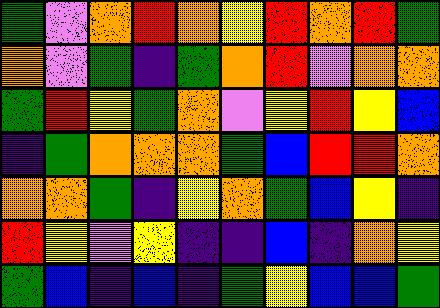[["green", "violet", "orange", "red", "orange", "yellow", "red", "orange", "red", "green"], ["orange", "violet", "green", "indigo", "green", "orange", "red", "violet", "orange", "orange"], ["green", "red", "yellow", "green", "orange", "violet", "yellow", "red", "yellow", "blue"], ["indigo", "green", "orange", "orange", "orange", "green", "blue", "red", "red", "orange"], ["orange", "orange", "green", "indigo", "yellow", "orange", "green", "blue", "yellow", "indigo"], ["red", "yellow", "violet", "yellow", "indigo", "indigo", "blue", "indigo", "orange", "yellow"], ["green", "blue", "indigo", "blue", "indigo", "green", "yellow", "blue", "blue", "green"]]